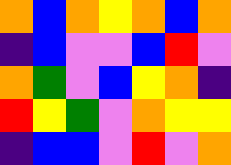[["orange", "blue", "orange", "yellow", "orange", "blue", "orange"], ["indigo", "blue", "violet", "violet", "blue", "red", "violet"], ["orange", "green", "violet", "blue", "yellow", "orange", "indigo"], ["red", "yellow", "green", "violet", "orange", "yellow", "yellow"], ["indigo", "blue", "blue", "violet", "red", "violet", "orange"]]